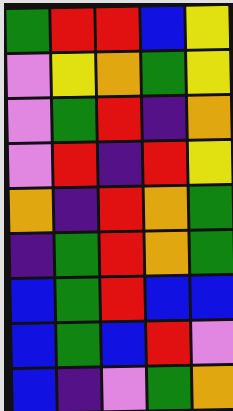[["green", "red", "red", "blue", "yellow"], ["violet", "yellow", "orange", "green", "yellow"], ["violet", "green", "red", "indigo", "orange"], ["violet", "red", "indigo", "red", "yellow"], ["orange", "indigo", "red", "orange", "green"], ["indigo", "green", "red", "orange", "green"], ["blue", "green", "red", "blue", "blue"], ["blue", "green", "blue", "red", "violet"], ["blue", "indigo", "violet", "green", "orange"]]